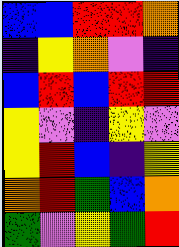[["blue", "blue", "red", "red", "orange"], ["indigo", "yellow", "orange", "violet", "indigo"], ["blue", "red", "blue", "red", "red"], ["yellow", "violet", "indigo", "yellow", "violet"], ["yellow", "red", "blue", "indigo", "yellow"], ["orange", "red", "green", "blue", "orange"], ["green", "violet", "yellow", "green", "red"]]